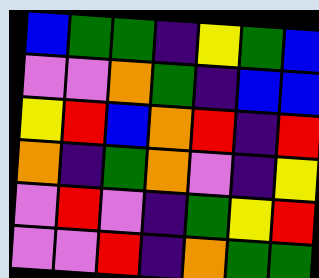[["blue", "green", "green", "indigo", "yellow", "green", "blue"], ["violet", "violet", "orange", "green", "indigo", "blue", "blue"], ["yellow", "red", "blue", "orange", "red", "indigo", "red"], ["orange", "indigo", "green", "orange", "violet", "indigo", "yellow"], ["violet", "red", "violet", "indigo", "green", "yellow", "red"], ["violet", "violet", "red", "indigo", "orange", "green", "green"]]